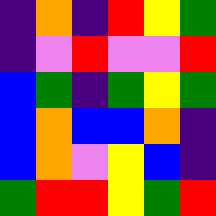[["indigo", "orange", "indigo", "red", "yellow", "green"], ["indigo", "violet", "red", "violet", "violet", "red"], ["blue", "green", "indigo", "green", "yellow", "green"], ["blue", "orange", "blue", "blue", "orange", "indigo"], ["blue", "orange", "violet", "yellow", "blue", "indigo"], ["green", "red", "red", "yellow", "green", "red"]]